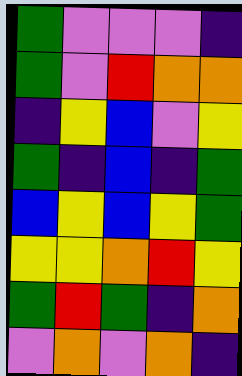[["green", "violet", "violet", "violet", "indigo"], ["green", "violet", "red", "orange", "orange"], ["indigo", "yellow", "blue", "violet", "yellow"], ["green", "indigo", "blue", "indigo", "green"], ["blue", "yellow", "blue", "yellow", "green"], ["yellow", "yellow", "orange", "red", "yellow"], ["green", "red", "green", "indigo", "orange"], ["violet", "orange", "violet", "orange", "indigo"]]